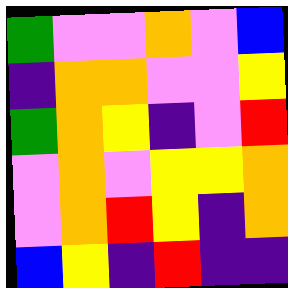[["green", "violet", "violet", "orange", "violet", "blue"], ["indigo", "orange", "orange", "violet", "violet", "yellow"], ["green", "orange", "yellow", "indigo", "violet", "red"], ["violet", "orange", "violet", "yellow", "yellow", "orange"], ["violet", "orange", "red", "yellow", "indigo", "orange"], ["blue", "yellow", "indigo", "red", "indigo", "indigo"]]